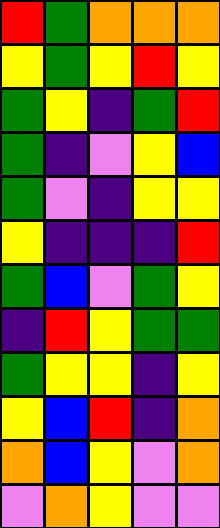[["red", "green", "orange", "orange", "orange"], ["yellow", "green", "yellow", "red", "yellow"], ["green", "yellow", "indigo", "green", "red"], ["green", "indigo", "violet", "yellow", "blue"], ["green", "violet", "indigo", "yellow", "yellow"], ["yellow", "indigo", "indigo", "indigo", "red"], ["green", "blue", "violet", "green", "yellow"], ["indigo", "red", "yellow", "green", "green"], ["green", "yellow", "yellow", "indigo", "yellow"], ["yellow", "blue", "red", "indigo", "orange"], ["orange", "blue", "yellow", "violet", "orange"], ["violet", "orange", "yellow", "violet", "violet"]]